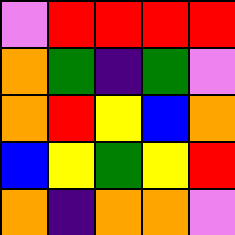[["violet", "red", "red", "red", "red"], ["orange", "green", "indigo", "green", "violet"], ["orange", "red", "yellow", "blue", "orange"], ["blue", "yellow", "green", "yellow", "red"], ["orange", "indigo", "orange", "orange", "violet"]]